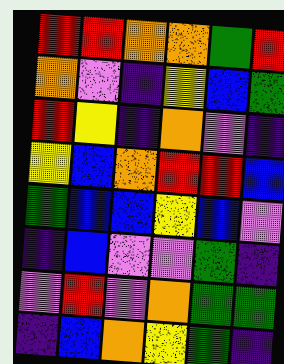[["red", "red", "orange", "orange", "green", "red"], ["orange", "violet", "indigo", "yellow", "blue", "green"], ["red", "yellow", "indigo", "orange", "violet", "indigo"], ["yellow", "blue", "orange", "red", "red", "blue"], ["green", "blue", "blue", "yellow", "blue", "violet"], ["indigo", "blue", "violet", "violet", "green", "indigo"], ["violet", "red", "violet", "orange", "green", "green"], ["indigo", "blue", "orange", "yellow", "green", "indigo"]]